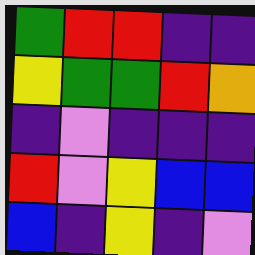[["green", "red", "red", "indigo", "indigo"], ["yellow", "green", "green", "red", "orange"], ["indigo", "violet", "indigo", "indigo", "indigo"], ["red", "violet", "yellow", "blue", "blue"], ["blue", "indigo", "yellow", "indigo", "violet"]]